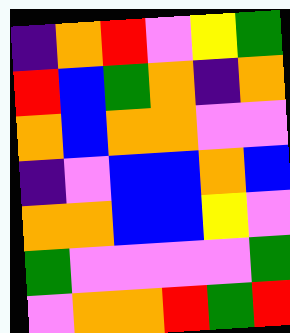[["indigo", "orange", "red", "violet", "yellow", "green"], ["red", "blue", "green", "orange", "indigo", "orange"], ["orange", "blue", "orange", "orange", "violet", "violet"], ["indigo", "violet", "blue", "blue", "orange", "blue"], ["orange", "orange", "blue", "blue", "yellow", "violet"], ["green", "violet", "violet", "violet", "violet", "green"], ["violet", "orange", "orange", "red", "green", "red"]]